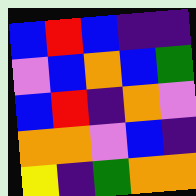[["blue", "red", "blue", "indigo", "indigo"], ["violet", "blue", "orange", "blue", "green"], ["blue", "red", "indigo", "orange", "violet"], ["orange", "orange", "violet", "blue", "indigo"], ["yellow", "indigo", "green", "orange", "orange"]]